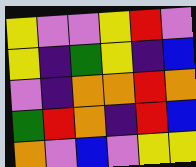[["yellow", "violet", "violet", "yellow", "red", "violet"], ["yellow", "indigo", "green", "yellow", "indigo", "blue"], ["violet", "indigo", "orange", "orange", "red", "orange"], ["green", "red", "orange", "indigo", "red", "blue"], ["orange", "violet", "blue", "violet", "yellow", "yellow"]]